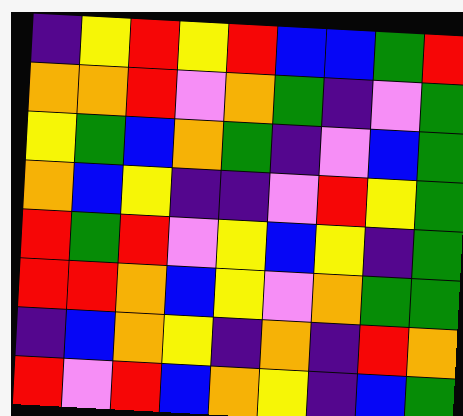[["indigo", "yellow", "red", "yellow", "red", "blue", "blue", "green", "red"], ["orange", "orange", "red", "violet", "orange", "green", "indigo", "violet", "green"], ["yellow", "green", "blue", "orange", "green", "indigo", "violet", "blue", "green"], ["orange", "blue", "yellow", "indigo", "indigo", "violet", "red", "yellow", "green"], ["red", "green", "red", "violet", "yellow", "blue", "yellow", "indigo", "green"], ["red", "red", "orange", "blue", "yellow", "violet", "orange", "green", "green"], ["indigo", "blue", "orange", "yellow", "indigo", "orange", "indigo", "red", "orange"], ["red", "violet", "red", "blue", "orange", "yellow", "indigo", "blue", "green"]]